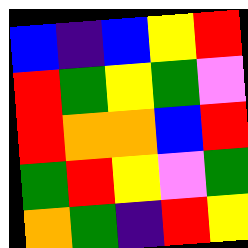[["blue", "indigo", "blue", "yellow", "red"], ["red", "green", "yellow", "green", "violet"], ["red", "orange", "orange", "blue", "red"], ["green", "red", "yellow", "violet", "green"], ["orange", "green", "indigo", "red", "yellow"]]